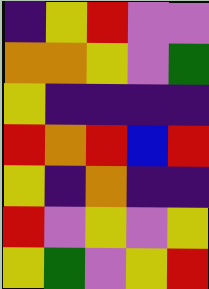[["indigo", "yellow", "red", "violet", "violet"], ["orange", "orange", "yellow", "violet", "green"], ["yellow", "indigo", "indigo", "indigo", "indigo"], ["red", "orange", "red", "blue", "red"], ["yellow", "indigo", "orange", "indigo", "indigo"], ["red", "violet", "yellow", "violet", "yellow"], ["yellow", "green", "violet", "yellow", "red"]]